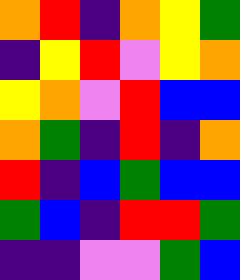[["orange", "red", "indigo", "orange", "yellow", "green"], ["indigo", "yellow", "red", "violet", "yellow", "orange"], ["yellow", "orange", "violet", "red", "blue", "blue"], ["orange", "green", "indigo", "red", "indigo", "orange"], ["red", "indigo", "blue", "green", "blue", "blue"], ["green", "blue", "indigo", "red", "red", "green"], ["indigo", "indigo", "violet", "violet", "green", "blue"]]